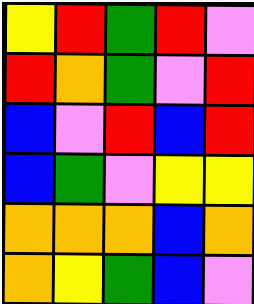[["yellow", "red", "green", "red", "violet"], ["red", "orange", "green", "violet", "red"], ["blue", "violet", "red", "blue", "red"], ["blue", "green", "violet", "yellow", "yellow"], ["orange", "orange", "orange", "blue", "orange"], ["orange", "yellow", "green", "blue", "violet"]]